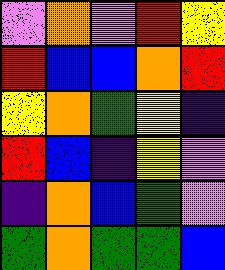[["violet", "orange", "violet", "red", "yellow"], ["red", "blue", "blue", "orange", "red"], ["yellow", "orange", "green", "yellow", "indigo"], ["red", "blue", "indigo", "yellow", "violet"], ["indigo", "orange", "blue", "green", "violet"], ["green", "orange", "green", "green", "blue"]]